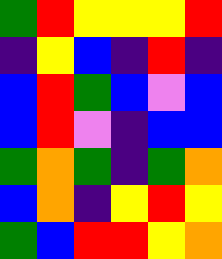[["green", "red", "yellow", "yellow", "yellow", "red"], ["indigo", "yellow", "blue", "indigo", "red", "indigo"], ["blue", "red", "green", "blue", "violet", "blue"], ["blue", "red", "violet", "indigo", "blue", "blue"], ["green", "orange", "green", "indigo", "green", "orange"], ["blue", "orange", "indigo", "yellow", "red", "yellow"], ["green", "blue", "red", "red", "yellow", "orange"]]